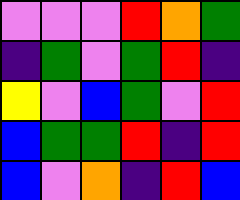[["violet", "violet", "violet", "red", "orange", "green"], ["indigo", "green", "violet", "green", "red", "indigo"], ["yellow", "violet", "blue", "green", "violet", "red"], ["blue", "green", "green", "red", "indigo", "red"], ["blue", "violet", "orange", "indigo", "red", "blue"]]